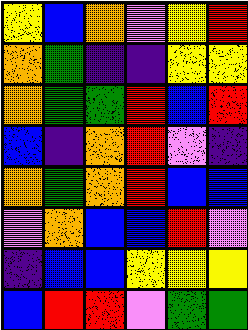[["yellow", "blue", "orange", "violet", "yellow", "red"], ["orange", "green", "indigo", "indigo", "yellow", "yellow"], ["orange", "green", "green", "red", "blue", "red"], ["blue", "indigo", "orange", "red", "violet", "indigo"], ["orange", "green", "orange", "red", "blue", "blue"], ["violet", "orange", "blue", "blue", "red", "violet"], ["indigo", "blue", "blue", "yellow", "yellow", "yellow"], ["blue", "red", "red", "violet", "green", "green"]]